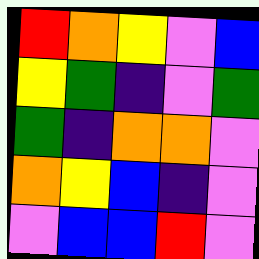[["red", "orange", "yellow", "violet", "blue"], ["yellow", "green", "indigo", "violet", "green"], ["green", "indigo", "orange", "orange", "violet"], ["orange", "yellow", "blue", "indigo", "violet"], ["violet", "blue", "blue", "red", "violet"]]